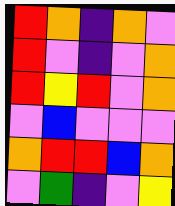[["red", "orange", "indigo", "orange", "violet"], ["red", "violet", "indigo", "violet", "orange"], ["red", "yellow", "red", "violet", "orange"], ["violet", "blue", "violet", "violet", "violet"], ["orange", "red", "red", "blue", "orange"], ["violet", "green", "indigo", "violet", "yellow"]]